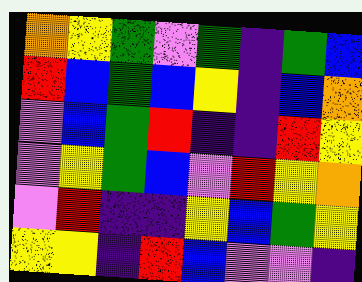[["orange", "yellow", "green", "violet", "green", "indigo", "green", "blue"], ["red", "blue", "green", "blue", "yellow", "indigo", "blue", "orange"], ["violet", "blue", "green", "red", "indigo", "indigo", "red", "yellow"], ["violet", "yellow", "green", "blue", "violet", "red", "yellow", "orange"], ["violet", "red", "indigo", "indigo", "yellow", "blue", "green", "yellow"], ["yellow", "yellow", "indigo", "red", "blue", "violet", "violet", "indigo"]]